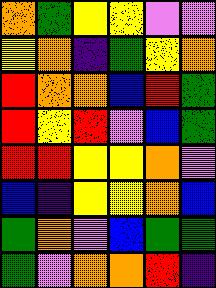[["orange", "green", "yellow", "yellow", "violet", "violet"], ["yellow", "orange", "indigo", "green", "yellow", "orange"], ["red", "orange", "orange", "blue", "red", "green"], ["red", "yellow", "red", "violet", "blue", "green"], ["red", "red", "yellow", "yellow", "orange", "violet"], ["blue", "indigo", "yellow", "yellow", "orange", "blue"], ["green", "orange", "violet", "blue", "green", "green"], ["green", "violet", "orange", "orange", "red", "indigo"]]